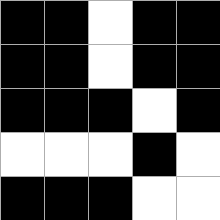[["black", "black", "white", "black", "black"], ["black", "black", "white", "black", "black"], ["black", "black", "black", "white", "black"], ["white", "white", "white", "black", "white"], ["black", "black", "black", "white", "white"]]